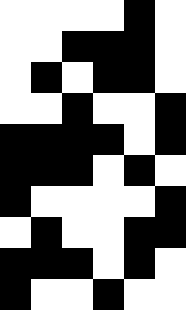[["white", "white", "white", "white", "black", "white"], ["white", "white", "black", "black", "black", "white"], ["white", "black", "white", "black", "black", "white"], ["white", "white", "black", "white", "white", "black"], ["black", "black", "black", "black", "white", "black"], ["black", "black", "black", "white", "black", "white"], ["black", "white", "white", "white", "white", "black"], ["white", "black", "white", "white", "black", "black"], ["black", "black", "black", "white", "black", "white"], ["black", "white", "white", "black", "white", "white"]]